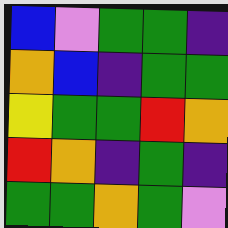[["blue", "violet", "green", "green", "indigo"], ["orange", "blue", "indigo", "green", "green"], ["yellow", "green", "green", "red", "orange"], ["red", "orange", "indigo", "green", "indigo"], ["green", "green", "orange", "green", "violet"]]